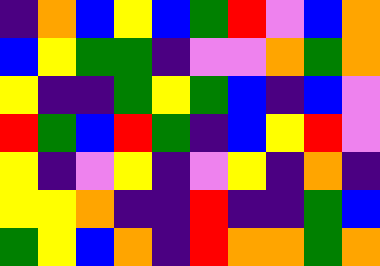[["indigo", "orange", "blue", "yellow", "blue", "green", "red", "violet", "blue", "orange"], ["blue", "yellow", "green", "green", "indigo", "violet", "violet", "orange", "green", "orange"], ["yellow", "indigo", "indigo", "green", "yellow", "green", "blue", "indigo", "blue", "violet"], ["red", "green", "blue", "red", "green", "indigo", "blue", "yellow", "red", "violet"], ["yellow", "indigo", "violet", "yellow", "indigo", "violet", "yellow", "indigo", "orange", "indigo"], ["yellow", "yellow", "orange", "indigo", "indigo", "red", "indigo", "indigo", "green", "blue"], ["green", "yellow", "blue", "orange", "indigo", "red", "orange", "orange", "green", "orange"]]